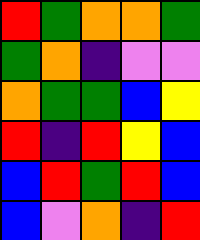[["red", "green", "orange", "orange", "green"], ["green", "orange", "indigo", "violet", "violet"], ["orange", "green", "green", "blue", "yellow"], ["red", "indigo", "red", "yellow", "blue"], ["blue", "red", "green", "red", "blue"], ["blue", "violet", "orange", "indigo", "red"]]